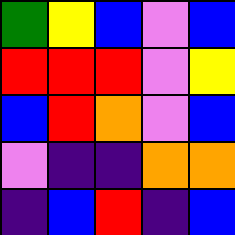[["green", "yellow", "blue", "violet", "blue"], ["red", "red", "red", "violet", "yellow"], ["blue", "red", "orange", "violet", "blue"], ["violet", "indigo", "indigo", "orange", "orange"], ["indigo", "blue", "red", "indigo", "blue"]]